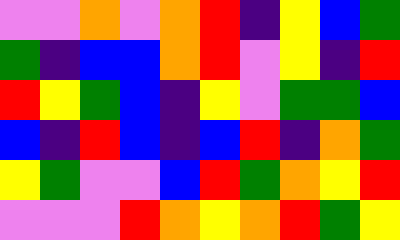[["violet", "violet", "orange", "violet", "orange", "red", "indigo", "yellow", "blue", "green"], ["green", "indigo", "blue", "blue", "orange", "red", "violet", "yellow", "indigo", "red"], ["red", "yellow", "green", "blue", "indigo", "yellow", "violet", "green", "green", "blue"], ["blue", "indigo", "red", "blue", "indigo", "blue", "red", "indigo", "orange", "green"], ["yellow", "green", "violet", "violet", "blue", "red", "green", "orange", "yellow", "red"], ["violet", "violet", "violet", "red", "orange", "yellow", "orange", "red", "green", "yellow"]]